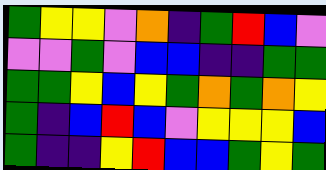[["green", "yellow", "yellow", "violet", "orange", "indigo", "green", "red", "blue", "violet"], ["violet", "violet", "green", "violet", "blue", "blue", "indigo", "indigo", "green", "green"], ["green", "green", "yellow", "blue", "yellow", "green", "orange", "green", "orange", "yellow"], ["green", "indigo", "blue", "red", "blue", "violet", "yellow", "yellow", "yellow", "blue"], ["green", "indigo", "indigo", "yellow", "red", "blue", "blue", "green", "yellow", "green"]]